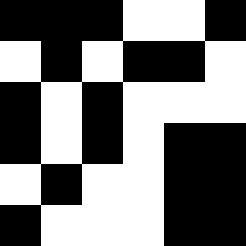[["black", "black", "black", "white", "white", "black"], ["white", "black", "white", "black", "black", "white"], ["black", "white", "black", "white", "white", "white"], ["black", "white", "black", "white", "black", "black"], ["white", "black", "white", "white", "black", "black"], ["black", "white", "white", "white", "black", "black"]]